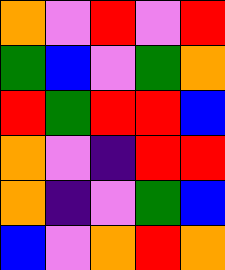[["orange", "violet", "red", "violet", "red"], ["green", "blue", "violet", "green", "orange"], ["red", "green", "red", "red", "blue"], ["orange", "violet", "indigo", "red", "red"], ["orange", "indigo", "violet", "green", "blue"], ["blue", "violet", "orange", "red", "orange"]]